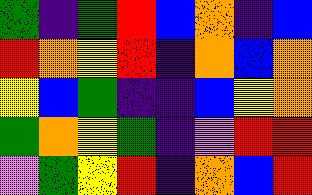[["green", "indigo", "green", "red", "blue", "orange", "indigo", "blue"], ["red", "orange", "yellow", "red", "indigo", "orange", "blue", "orange"], ["yellow", "blue", "green", "indigo", "indigo", "blue", "yellow", "orange"], ["green", "orange", "yellow", "green", "indigo", "violet", "red", "red"], ["violet", "green", "yellow", "red", "indigo", "orange", "blue", "red"]]